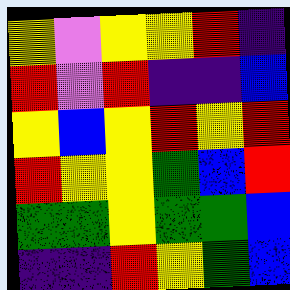[["yellow", "violet", "yellow", "yellow", "red", "indigo"], ["red", "violet", "red", "indigo", "indigo", "blue"], ["yellow", "blue", "yellow", "red", "yellow", "red"], ["red", "yellow", "yellow", "green", "blue", "red"], ["green", "green", "yellow", "green", "green", "blue"], ["indigo", "indigo", "red", "yellow", "green", "blue"]]